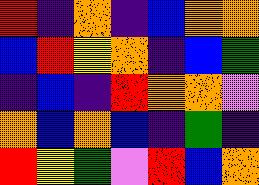[["red", "indigo", "orange", "indigo", "blue", "orange", "orange"], ["blue", "red", "yellow", "orange", "indigo", "blue", "green"], ["indigo", "blue", "indigo", "red", "orange", "orange", "violet"], ["orange", "blue", "orange", "blue", "indigo", "green", "indigo"], ["red", "yellow", "green", "violet", "red", "blue", "orange"]]